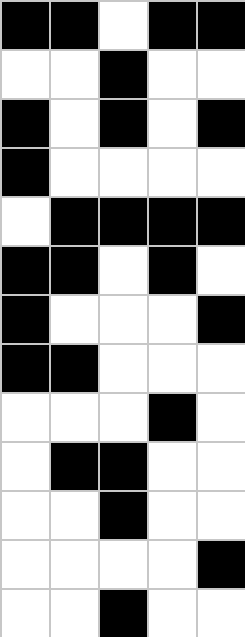[["black", "black", "white", "black", "black"], ["white", "white", "black", "white", "white"], ["black", "white", "black", "white", "black"], ["black", "white", "white", "white", "white"], ["white", "black", "black", "black", "black"], ["black", "black", "white", "black", "white"], ["black", "white", "white", "white", "black"], ["black", "black", "white", "white", "white"], ["white", "white", "white", "black", "white"], ["white", "black", "black", "white", "white"], ["white", "white", "black", "white", "white"], ["white", "white", "white", "white", "black"], ["white", "white", "black", "white", "white"]]